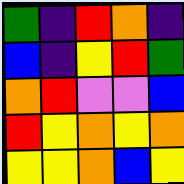[["green", "indigo", "red", "orange", "indigo"], ["blue", "indigo", "yellow", "red", "green"], ["orange", "red", "violet", "violet", "blue"], ["red", "yellow", "orange", "yellow", "orange"], ["yellow", "yellow", "orange", "blue", "yellow"]]